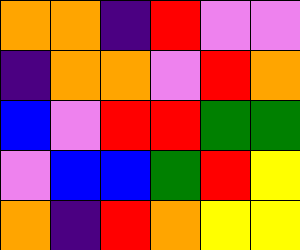[["orange", "orange", "indigo", "red", "violet", "violet"], ["indigo", "orange", "orange", "violet", "red", "orange"], ["blue", "violet", "red", "red", "green", "green"], ["violet", "blue", "blue", "green", "red", "yellow"], ["orange", "indigo", "red", "orange", "yellow", "yellow"]]